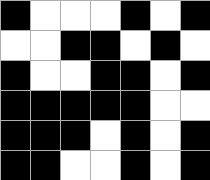[["black", "white", "white", "white", "black", "white", "black"], ["white", "white", "black", "black", "white", "black", "white"], ["black", "white", "white", "black", "black", "white", "black"], ["black", "black", "black", "black", "black", "white", "white"], ["black", "black", "black", "white", "black", "white", "black"], ["black", "black", "white", "white", "black", "white", "black"]]